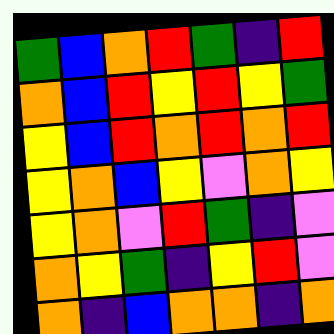[["green", "blue", "orange", "red", "green", "indigo", "red"], ["orange", "blue", "red", "yellow", "red", "yellow", "green"], ["yellow", "blue", "red", "orange", "red", "orange", "red"], ["yellow", "orange", "blue", "yellow", "violet", "orange", "yellow"], ["yellow", "orange", "violet", "red", "green", "indigo", "violet"], ["orange", "yellow", "green", "indigo", "yellow", "red", "violet"], ["orange", "indigo", "blue", "orange", "orange", "indigo", "orange"]]